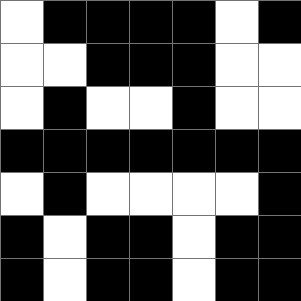[["white", "black", "black", "black", "black", "white", "black"], ["white", "white", "black", "black", "black", "white", "white"], ["white", "black", "white", "white", "black", "white", "white"], ["black", "black", "black", "black", "black", "black", "black"], ["white", "black", "white", "white", "white", "white", "black"], ["black", "white", "black", "black", "white", "black", "black"], ["black", "white", "black", "black", "white", "black", "black"]]